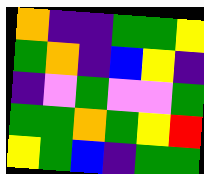[["orange", "indigo", "indigo", "green", "green", "yellow"], ["green", "orange", "indigo", "blue", "yellow", "indigo"], ["indigo", "violet", "green", "violet", "violet", "green"], ["green", "green", "orange", "green", "yellow", "red"], ["yellow", "green", "blue", "indigo", "green", "green"]]